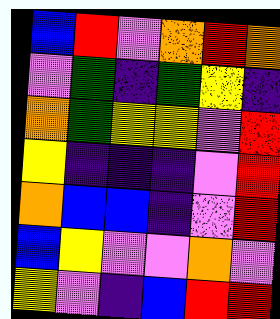[["blue", "red", "violet", "orange", "red", "orange"], ["violet", "green", "indigo", "green", "yellow", "indigo"], ["orange", "green", "yellow", "yellow", "violet", "red"], ["yellow", "indigo", "indigo", "indigo", "violet", "red"], ["orange", "blue", "blue", "indigo", "violet", "red"], ["blue", "yellow", "violet", "violet", "orange", "violet"], ["yellow", "violet", "indigo", "blue", "red", "red"]]